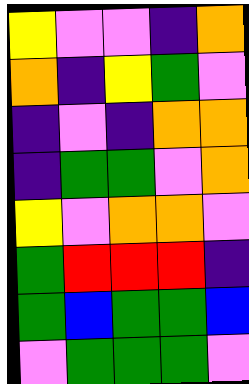[["yellow", "violet", "violet", "indigo", "orange"], ["orange", "indigo", "yellow", "green", "violet"], ["indigo", "violet", "indigo", "orange", "orange"], ["indigo", "green", "green", "violet", "orange"], ["yellow", "violet", "orange", "orange", "violet"], ["green", "red", "red", "red", "indigo"], ["green", "blue", "green", "green", "blue"], ["violet", "green", "green", "green", "violet"]]